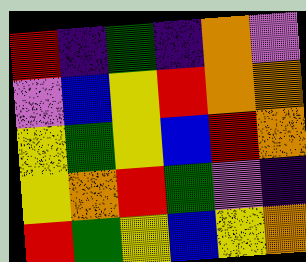[["red", "indigo", "green", "indigo", "orange", "violet"], ["violet", "blue", "yellow", "red", "orange", "orange"], ["yellow", "green", "yellow", "blue", "red", "orange"], ["yellow", "orange", "red", "green", "violet", "indigo"], ["red", "green", "yellow", "blue", "yellow", "orange"]]